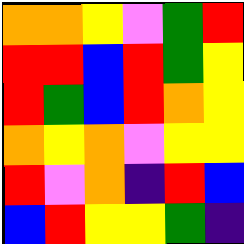[["orange", "orange", "yellow", "violet", "green", "red"], ["red", "red", "blue", "red", "green", "yellow"], ["red", "green", "blue", "red", "orange", "yellow"], ["orange", "yellow", "orange", "violet", "yellow", "yellow"], ["red", "violet", "orange", "indigo", "red", "blue"], ["blue", "red", "yellow", "yellow", "green", "indigo"]]